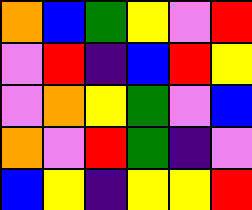[["orange", "blue", "green", "yellow", "violet", "red"], ["violet", "red", "indigo", "blue", "red", "yellow"], ["violet", "orange", "yellow", "green", "violet", "blue"], ["orange", "violet", "red", "green", "indigo", "violet"], ["blue", "yellow", "indigo", "yellow", "yellow", "red"]]